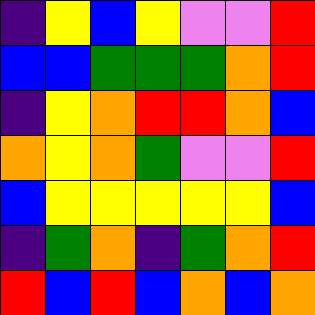[["indigo", "yellow", "blue", "yellow", "violet", "violet", "red"], ["blue", "blue", "green", "green", "green", "orange", "red"], ["indigo", "yellow", "orange", "red", "red", "orange", "blue"], ["orange", "yellow", "orange", "green", "violet", "violet", "red"], ["blue", "yellow", "yellow", "yellow", "yellow", "yellow", "blue"], ["indigo", "green", "orange", "indigo", "green", "orange", "red"], ["red", "blue", "red", "blue", "orange", "blue", "orange"]]